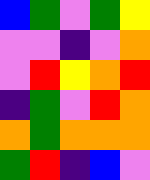[["blue", "green", "violet", "green", "yellow"], ["violet", "violet", "indigo", "violet", "orange"], ["violet", "red", "yellow", "orange", "red"], ["indigo", "green", "violet", "red", "orange"], ["orange", "green", "orange", "orange", "orange"], ["green", "red", "indigo", "blue", "violet"]]